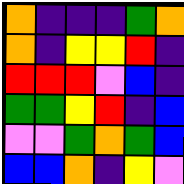[["orange", "indigo", "indigo", "indigo", "green", "orange"], ["orange", "indigo", "yellow", "yellow", "red", "indigo"], ["red", "red", "red", "violet", "blue", "indigo"], ["green", "green", "yellow", "red", "indigo", "blue"], ["violet", "violet", "green", "orange", "green", "blue"], ["blue", "blue", "orange", "indigo", "yellow", "violet"]]